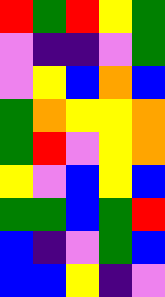[["red", "green", "red", "yellow", "green"], ["violet", "indigo", "indigo", "violet", "green"], ["violet", "yellow", "blue", "orange", "blue"], ["green", "orange", "yellow", "yellow", "orange"], ["green", "red", "violet", "yellow", "orange"], ["yellow", "violet", "blue", "yellow", "blue"], ["green", "green", "blue", "green", "red"], ["blue", "indigo", "violet", "green", "blue"], ["blue", "blue", "yellow", "indigo", "violet"]]